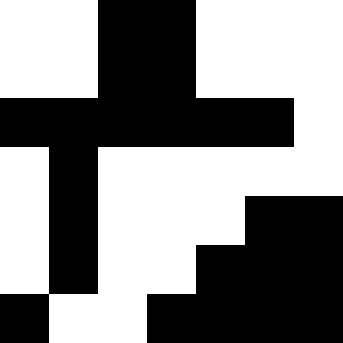[["white", "white", "black", "black", "white", "white", "white"], ["white", "white", "black", "black", "white", "white", "white"], ["black", "black", "black", "black", "black", "black", "white"], ["white", "black", "white", "white", "white", "white", "white"], ["white", "black", "white", "white", "white", "black", "black"], ["white", "black", "white", "white", "black", "black", "black"], ["black", "white", "white", "black", "black", "black", "black"]]